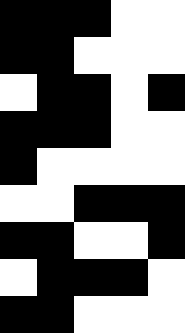[["black", "black", "black", "white", "white"], ["black", "black", "white", "white", "white"], ["white", "black", "black", "white", "black"], ["black", "black", "black", "white", "white"], ["black", "white", "white", "white", "white"], ["white", "white", "black", "black", "black"], ["black", "black", "white", "white", "black"], ["white", "black", "black", "black", "white"], ["black", "black", "white", "white", "white"]]